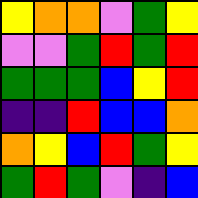[["yellow", "orange", "orange", "violet", "green", "yellow"], ["violet", "violet", "green", "red", "green", "red"], ["green", "green", "green", "blue", "yellow", "red"], ["indigo", "indigo", "red", "blue", "blue", "orange"], ["orange", "yellow", "blue", "red", "green", "yellow"], ["green", "red", "green", "violet", "indigo", "blue"]]